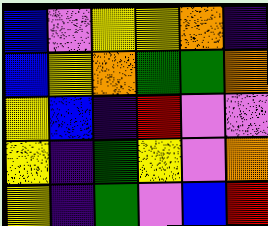[["blue", "violet", "yellow", "yellow", "orange", "indigo"], ["blue", "yellow", "orange", "green", "green", "orange"], ["yellow", "blue", "indigo", "red", "violet", "violet"], ["yellow", "indigo", "green", "yellow", "violet", "orange"], ["yellow", "indigo", "green", "violet", "blue", "red"]]